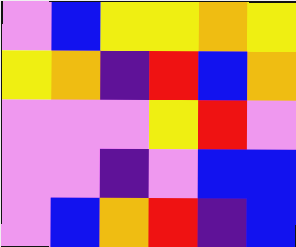[["violet", "blue", "yellow", "yellow", "orange", "yellow"], ["yellow", "orange", "indigo", "red", "blue", "orange"], ["violet", "violet", "violet", "yellow", "red", "violet"], ["violet", "violet", "indigo", "violet", "blue", "blue"], ["violet", "blue", "orange", "red", "indigo", "blue"]]